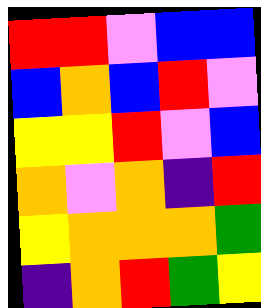[["red", "red", "violet", "blue", "blue"], ["blue", "orange", "blue", "red", "violet"], ["yellow", "yellow", "red", "violet", "blue"], ["orange", "violet", "orange", "indigo", "red"], ["yellow", "orange", "orange", "orange", "green"], ["indigo", "orange", "red", "green", "yellow"]]